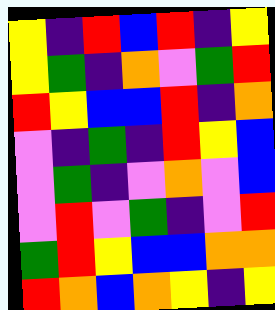[["yellow", "indigo", "red", "blue", "red", "indigo", "yellow"], ["yellow", "green", "indigo", "orange", "violet", "green", "red"], ["red", "yellow", "blue", "blue", "red", "indigo", "orange"], ["violet", "indigo", "green", "indigo", "red", "yellow", "blue"], ["violet", "green", "indigo", "violet", "orange", "violet", "blue"], ["violet", "red", "violet", "green", "indigo", "violet", "red"], ["green", "red", "yellow", "blue", "blue", "orange", "orange"], ["red", "orange", "blue", "orange", "yellow", "indigo", "yellow"]]